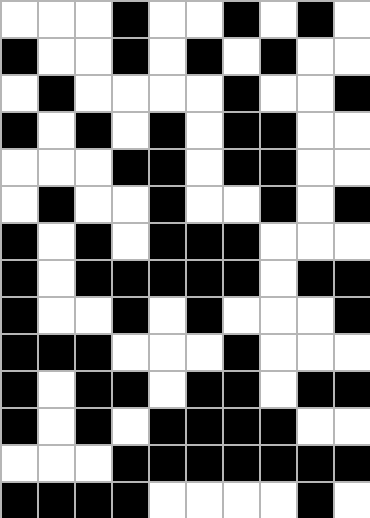[["white", "white", "white", "black", "white", "white", "black", "white", "black", "white"], ["black", "white", "white", "black", "white", "black", "white", "black", "white", "white"], ["white", "black", "white", "white", "white", "white", "black", "white", "white", "black"], ["black", "white", "black", "white", "black", "white", "black", "black", "white", "white"], ["white", "white", "white", "black", "black", "white", "black", "black", "white", "white"], ["white", "black", "white", "white", "black", "white", "white", "black", "white", "black"], ["black", "white", "black", "white", "black", "black", "black", "white", "white", "white"], ["black", "white", "black", "black", "black", "black", "black", "white", "black", "black"], ["black", "white", "white", "black", "white", "black", "white", "white", "white", "black"], ["black", "black", "black", "white", "white", "white", "black", "white", "white", "white"], ["black", "white", "black", "black", "white", "black", "black", "white", "black", "black"], ["black", "white", "black", "white", "black", "black", "black", "black", "white", "white"], ["white", "white", "white", "black", "black", "black", "black", "black", "black", "black"], ["black", "black", "black", "black", "white", "white", "white", "white", "black", "white"]]